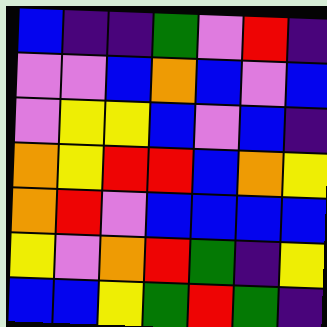[["blue", "indigo", "indigo", "green", "violet", "red", "indigo"], ["violet", "violet", "blue", "orange", "blue", "violet", "blue"], ["violet", "yellow", "yellow", "blue", "violet", "blue", "indigo"], ["orange", "yellow", "red", "red", "blue", "orange", "yellow"], ["orange", "red", "violet", "blue", "blue", "blue", "blue"], ["yellow", "violet", "orange", "red", "green", "indigo", "yellow"], ["blue", "blue", "yellow", "green", "red", "green", "indigo"]]